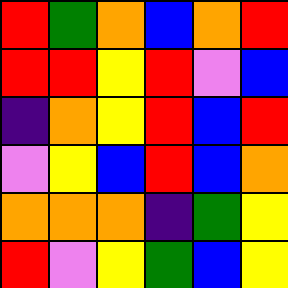[["red", "green", "orange", "blue", "orange", "red"], ["red", "red", "yellow", "red", "violet", "blue"], ["indigo", "orange", "yellow", "red", "blue", "red"], ["violet", "yellow", "blue", "red", "blue", "orange"], ["orange", "orange", "orange", "indigo", "green", "yellow"], ["red", "violet", "yellow", "green", "blue", "yellow"]]